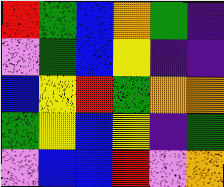[["red", "green", "blue", "orange", "green", "indigo"], ["violet", "green", "blue", "yellow", "indigo", "indigo"], ["blue", "yellow", "red", "green", "orange", "orange"], ["green", "yellow", "blue", "yellow", "indigo", "green"], ["violet", "blue", "blue", "red", "violet", "orange"]]